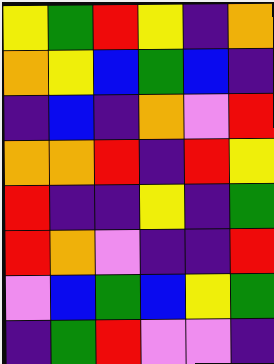[["yellow", "green", "red", "yellow", "indigo", "orange"], ["orange", "yellow", "blue", "green", "blue", "indigo"], ["indigo", "blue", "indigo", "orange", "violet", "red"], ["orange", "orange", "red", "indigo", "red", "yellow"], ["red", "indigo", "indigo", "yellow", "indigo", "green"], ["red", "orange", "violet", "indigo", "indigo", "red"], ["violet", "blue", "green", "blue", "yellow", "green"], ["indigo", "green", "red", "violet", "violet", "indigo"]]